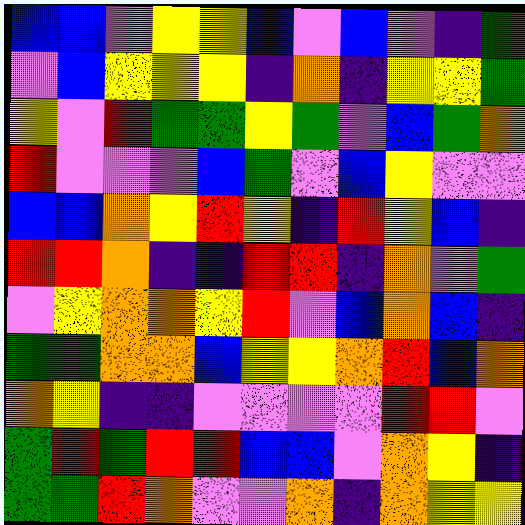[["blue", "blue", "violet", "yellow", "yellow", "blue", "violet", "blue", "violet", "indigo", "green"], ["violet", "blue", "yellow", "yellow", "yellow", "indigo", "orange", "indigo", "yellow", "yellow", "green"], ["yellow", "violet", "red", "green", "green", "yellow", "green", "violet", "blue", "green", "orange"], ["red", "violet", "violet", "violet", "blue", "green", "violet", "blue", "yellow", "violet", "violet"], ["blue", "blue", "orange", "yellow", "red", "yellow", "indigo", "red", "yellow", "blue", "indigo"], ["red", "red", "orange", "indigo", "indigo", "red", "red", "indigo", "orange", "violet", "green"], ["violet", "yellow", "orange", "orange", "yellow", "red", "violet", "blue", "orange", "blue", "indigo"], ["green", "green", "orange", "orange", "blue", "yellow", "yellow", "orange", "red", "blue", "orange"], ["orange", "yellow", "indigo", "indigo", "violet", "violet", "violet", "violet", "red", "red", "violet"], ["green", "red", "green", "red", "red", "blue", "blue", "violet", "orange", "yellow", "indigo"], ["green", "green", "red", "orange", "violet", "violet", "orange", "indigo", "orange", "yellow", "yellow"]]